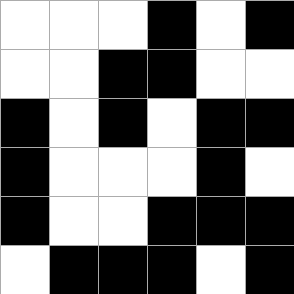[["white", "white", "white", "black", "white", "black"], ["white", "white", "black", "black", "white", "white"], ["black", "white", "black", "white", "black", "black"], ["black", "white", "white", "white", "black", "white"], ["black", "white", "white", "black", "black", "black"], ["white", "black", "black", "black", "white", "black"]]